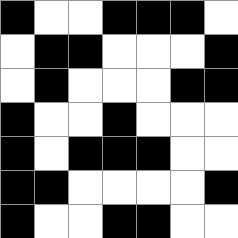[["black", "white", "white", "black", "black", "black", "white"], ["white", "black", "black", "white", "white", "white", "black"], ["white", "black", "white", "white", "white", "black", "black"], ["black", "white", "white", "black", "white", "white", "white"], ["black", "white", "black", "black", "black", "white", "white"], ["black", "black", "white", "white", "white", "white", "black"], ["black", "white", "white", "black", "black", "white", "white"]]